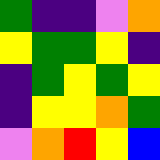[["green", "indigo", "indigo", "violet", "orange"], ["yellow", "green", "green", "yellow", "indigo"], ["indigo", "green", "yellow", "green", "yellow"], ["indigo", "yellow", "yellow", "orange", "green"], ["violet", "orange", "red", "yellow", "blue"]]